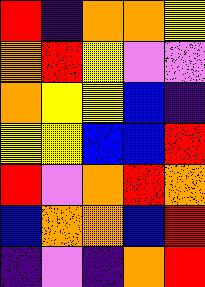[["red", "indigo", "orange", "orange", "yellow"], ["orange", "red", "yellow", "violet", "violet"], ["orange", "yellow", "yellow", "blue", "indigo"], ["yellow", "yellow", "blue", "blue", "red"], ["red", "violet", "orange", "red", "orange"], ["blue", "orange", "orange", "blue", "red"], ["indigo", "violet", "indigo", "orange", "red"]]